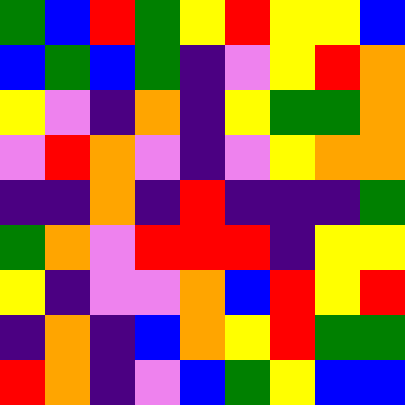[["green", "blue", "red", "green", "yellow", "red", "yellow", "yellow", "blue"], ["blue", "green", "blue", "green", "indigo", "violet", "yellow", "red", "orange"], ["yellow", "violet", "indigo", "orange", "indigo", "yellow", "green", "green", "orange"], ["violet", "red", "orange", "violet", "indigo", "violet", "yellow", "orange", "orange"], ["indigo", "indigo", "orange", "indigo", "red", "indigo", "indigo", "indigo", "green"], ["green", "orange", "violet", "red", "red", "red", "indigo", "yellow", "yellow"], ["yellow", "indigo", "violet", "violet", "orange", "blue", "red", "yellow", "red"], ["indigo", "orange", "indigo", "blue", "orange", "yellow", "red", "green", "green"], ["red", "orange", "indigo", "violet", "blue", "green", "yellow", "blue", "blue"]]